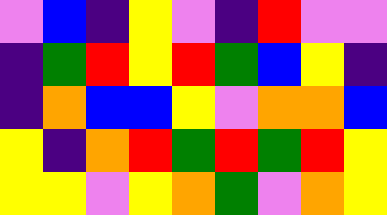[["violet", "blue", "indigo", "yellow", "violet", "indigo", "red", "violet", "violet"], ["indigo", "green", "red", "yellow", "red", "green", "blue", "yellow", "indigo"], ["indigo", "orange", "blue", "blue", "yellow", "violet", "orange", "orange", "blue"], ["yellow", "indigo", "orange", "red", "green", "red", "green", "red", "yellow"], ["yellow", "yellow", "violet", "yellow", "orange", "green", "violet", "orange", "yellow"]]